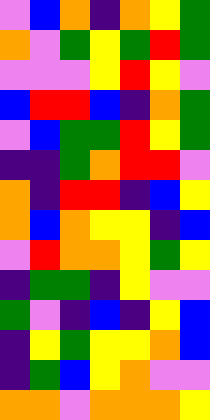[["violet", "blue", "orange", "indigo", "orange", "yellow", "green"], ["orange", "violet", "green", "yellow", "green", "red", "green"], ["violet", "violet", "violet", "yellow", "red", "yellow", "violet"], ["blue", "red", "red", "blue", "indigo", "orange", "green"], ["violet", "blue", "green", "green", "red", "yellow", "green"], ["indigo", "indigo", "green", "orange", "red", "red", "violet"], ["orange", "indigo", "red", "red", "indigo", "blue", "yellow"], ["orange", "blue", "orange", "yellow", "yellow", "indigo", "blue"], ["violet", "red", "orange", "orange", "yellow", "green", "yellow"], ["indigo", "green", "green", "indigo", "yellow", "violet", "violet"], ["green", "violet", "indigo", "blue", "indigo", "yellow", "blue"], ["indigo", "yellow", "green", "yellow", "yellow", "orange", "blue"], ["indigo", "green", "blue", "yellow", "orange", "violet", "violet"], ["orange", "orange", "violet", "orange", "orange", "orange", "yellow"]]